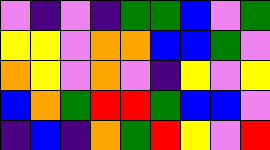[["violet", "indigo", "violet", "indigo", "green", "green", "blue", "violet", "green"], ["yellow", "yellow", "violet", "orange", "orange", "blue", "blue", "green", "violet"], ["orange", "yellow", "violet", "orange", "violet", "indigo", "yellow", "violet", "yellow"], ["blue", "orange", "green", "red", "red", "green", "blue", "blue", "violet"], ["indigo", "blue", "indigo", "orange", "green", "red", "yellow", "violet", "red"]]